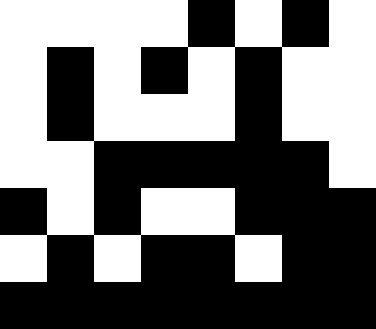[["white", "white", "white", "white", "black", "white", "black", "white"], ["white", "black", "white", "black", "white", "black", "white", "white"], ["white", "black", "white", "white", "white", "black", "white", "white"], ["white", "white", "black", "black", "black", "black", "black", "white"], ["black", "white", "black", "white", "white", "black", "black", "black"], ["white", "black", "white", "black", "black", "white", "black", "black"], ["black", "black", "black", "black", "black", "black", "black", "black"]]